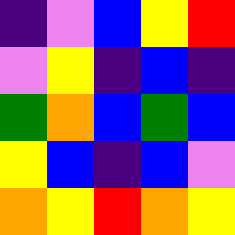[["indigo", "violet", "blue", "yellow", "red"], ["violet", "yellow", "indigo", "blue", "indigo"], ["green", "orange", "blue", "green", "blue"], ["yellow", "blue", "indigo", "blue", "violet"], ["orange", "yellow", "red", "orange", "yellow"]]